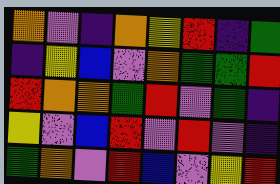[["orange", "violet", "indigo", "orange", "yellow", "red", "indigo", "green"], ["indigo", "yellow", "blue", "violet", "orange", "green", "green", "red"], ["red", "orange", "orange", "green", "red", "violet", "green", "indigo"], ["yellow", "violet", "blue", "red", "violet", "red", "violet", "indigo"], ["green", "orange", "violet", "red", "blue", "violet", "yellow", "red"]]